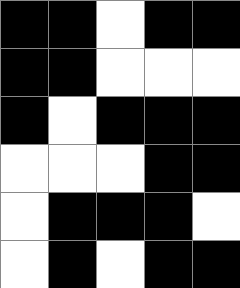[["black", "black", "white", "black", "black"], ["black", "black", "white", "white", "white"], ["black", "white", "black", "black", "black"], ["white", "white", "white", "black", "black"], ["white", "black", "black", "black", "white"], ["white", "black", "white", "black", "black"]]